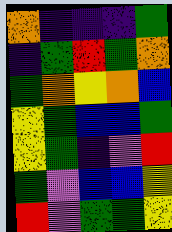[["orange", "indigo", "indigo", "indigo", "green"], ["indigo", "green", "red", "green", "orange"], ["green", "orange", "yellow", "orange", "blue"], ["yellow", "green", "blue", "blue", "green"], ["yellow", "green", "indigo", "violet", "red"], ["green", "violet", "blue", "blue", "yellow"], ["red", "violet", "green", "green", "yellow"]]